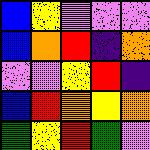[["blue", "yellow", "violet", "violet", "violet"], ["blue", "orange", "red", "indigo", "orange"], ["violet", "violet", "yellow", "red", "indigo"], ["blue", "red", "orange", "yellow", "orange"], ["green", "yellow", "red", "green", "violet"]]